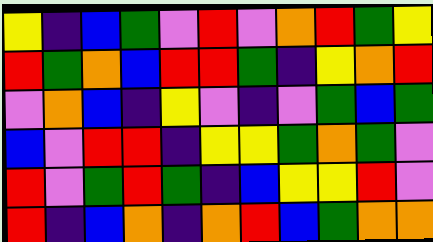[["yellow", "indigo", "blue", "green", "violet", "red", "violet", "orange", "red", "green", "yellow"], ["red", "green", "orange", "blue", "red", "red", "green", "indigo", "yellow", "orange", "red"], ["violet", "orange", "blue", "indigo", "yellow", "violet", "indigo", "violet", "green", "blue", "green"], ["blue", "violet", "red", "red", "indigo", "yellow", "yellow", "green", "orange", "green", "violet"], ["red", "violet", "green", "red", "green", "indigo", "blue", "yellow", "yellow", "red", "violet"], ["red", "indigo", "blue", "orange", "indigo", "orange", "red", "blue", "green", "orange", "orange"]]